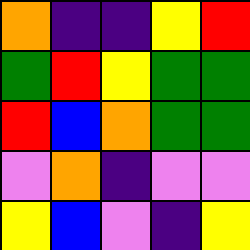[["orange", "indigo", "indigo", "yellow", "red"], ["green", "red", "yellow", "green", "green"], ["red", "blue", "orange", "green", "green"], ["violet", "orange", "indigo", "violet", "violet"], ["yellow", "blue", "violet", "indigo", "yellow"]]